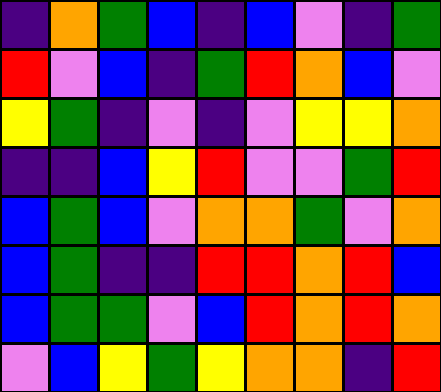[["indigo", "orange", "green", "blue", "indigo", "blue", "violet", "indigo", "green"], ["red", "violet", "blue", "indigo", "green", "red", "orange", "blue", "violet"], ["yellow", "green", "indigo", "violet", "indigo", "violet", "yellow", "yellow", "orange"], ["indigo", "indigo", "blue", "yellow", "red", "violet", "violet", "green", "red"], ["blue", "green", "blue", "violet", "orange", "orange", "green", "violet", "orange"], ["blue", "green", "indigo", "indigo", "red", "red", "orange", "red", "blue"], ["blue", "green", "green", "violet", "blue", "red", "orange", "red", "orange"], ["violet", "blue", "yellow", "green", "yellow", "orange", "orange", "indigo", "red"]]